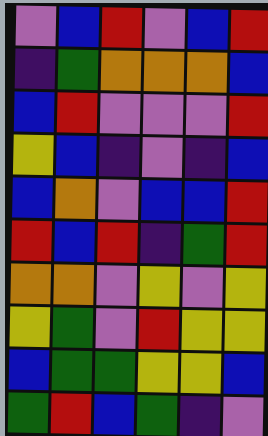[["violet", "blue", "red", "violet", "blue", "red"], ["indigo", "green", "orange", "orange", "orange", "blue"], ["blue", "red", "violet", "violet", "violet", "red"], ["yellow", "blue", "indigo", "violet", "indigo", "blue"], ["blue", "orange", "violet", "blue", "blue", "red"], ["red", "blue", "red", "indigo", "green", "red"], ["orange", "orange", "violet", "yellow", "violet", "yellow"], ["yellow", "green", "violet", "red", "yellow", "yellow"], ["blue", "green", "green", "yellow", "yellow", "blue"], ["green", "red", "blue", "green", "indigo", "violet"]]